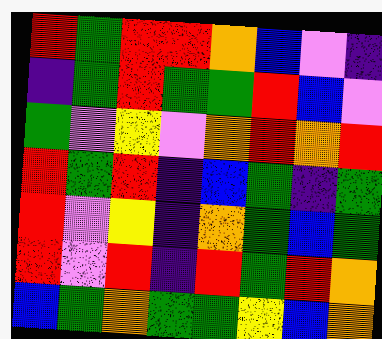[["red", "green", "red", "red", "orange", "blue", "violet", "indigo"], ["indigo", "green", "red", "green", "green", "red", "blue", "violet"], ["green", "violet", "yellow", "violet", "orange", "red", "orange", "red"], ["red", "green", "red", "indigo", "blue", "green", "indigo", "green"], ["red", "violet", "yellow", "indigo", "orange", "green", "blue", "green"], ["red", "violet", "red", "indigo", "red", "green", "red", "orange"], ["blue", "green", "orange", "green", "green", "yellow", "blue", "orange"]]